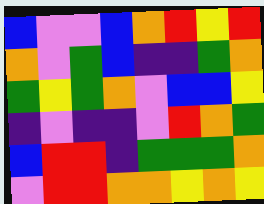[["blue", "violet", "violet", "blue", "orange", "red", "yellow", "red"], ["orange", "violet", "green", "blue", "indigo", "indigo", "green", "orange"], ["green", "yellow", "green", "orange", "violet", "blue", "blue", "yellow"], ["indigo", "violet", "indigo", "indigo", "violet", "red", "orange", "green"], ["blue", "red", "red", "indigo", "green", "green", "green", "orange"], ["violet", "red", "red", "orange", "orange", "yellow", "orange", "yellow"]]